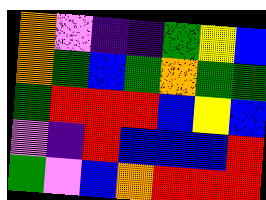[["orange", "violet", "indigo", "indigo", "green", "yellow", "blue"], ["orange", "green", "blue", "green", "orange", "green", "green"], ["green", "red", "red", "red", "blue", "yellow", "blue"], ["violet", "indigo", "red", "blue", "blue", "blue", "red"], ["green", "violet", "blue", "orange", "red", "red", "red"]]